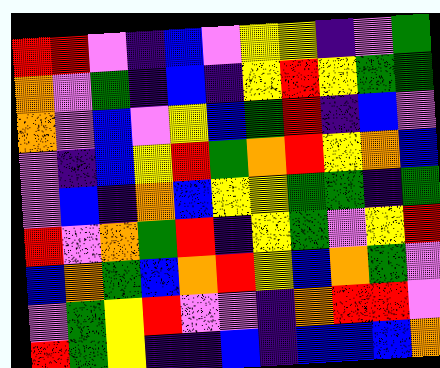[["red", "red", "violet", "indigo", "blue", "violet", "yellow", "yellow", "indigo", "violet", "green"], ["orange", "violet", "green", "indigo", "blue", "indigo", "yellow", "red", "yellow", "green", "green"], ["orange", "violet", "blue", "violet", "yellow", "blue", "green", "red", "indigo", "blue", "violet"], ["violet", "indigo", "blue", "yellow", "red", "green", "orange", "red", "yellow", "orange", "blue"], ["violet", "blue", "indigo", "orange", "blue", "yellow", "yellow", "green", "green", "indigo", "green"], ["red", "violet", "orange", "green", "red", "indigo", "yellow", "green", "violet", "yellow", "red"], ["blue", "orange", "green", "blue", "orange", "red", "yellow", "blue", "orange", "green", "violet"], ["violet", "green", "yellow", "red", "violet", "violet", "indigo", "orange", "red", "red", "violet"], ["red", "green", "yellow", "indigo", "indigo", "blue", "indigo", "blue", "blue", "blue", "orange"]]